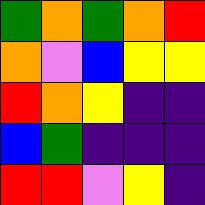[["green", "orange", "green", "orange", "red"], ["orange", "violet", "blue", "yellow", "yellow"], ["red", "orange", "yellow", "indigo", "indigo"], ["blue", "green", "indigo", "indigo", "indigo"], ["red", "red", "violet", "yellow", "indigo"]]